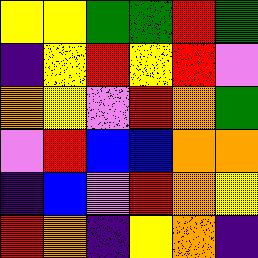[["yellow", "yellow", "green", "green", "red", "green"], ["indigo", "yellow", "red", "yellow", "red", "violet"], ["orange", "yellow", "violet", "red", "orange", "green"], ["violet", "red", "blue", "blue", "orange", "orange"], ["indigo", "blue", "violet", "red", "orange", "yellow"], ["red", "orange", "indigo", "yellow", "orange", "indigo"]]